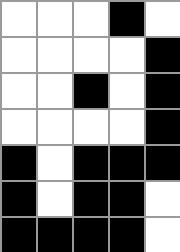[["white", "white", "white", "black", "white"], ["white", "white", "white", "white", "black"], ["white", "white", "black", "white", "black"], ["white", "white", "white", "white", "black"], ["black", "white", "black", "black", "black"], ["black", "white", "black", "black", "white"], ["black", "black", "black", "black", "white"]]